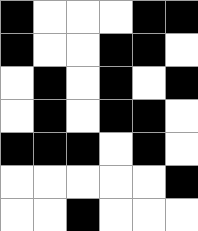[["black", "white", "white", "white", "black", "black"], ["black", "white", "white", "black", "black", "white"], ["white", "black", "white", "black", "white", "black"], ["white", "black", "white", "black", "black", "white"], ["black", "black", "black", "white", "black", "white"], ["white", "white", "white", "white", "white", "black"], ["white", "white", "black", "white", "white", "white"]]